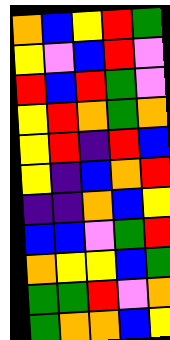[["orange", "blue", "yellow", "red", "green"], ["yellow", "violet", "blue", "red", "violet"], ["red", "blue", "red", "green", "violet"], ["yellow", "red", "orange", "green", "orange"], ["yellow", "red", "indigo", "red", "blue"], ["yellow", "indigo", "blue", "orange", "red"], ["indigo", "indigo", "orange", "blue", "yellow"], ["blue", "blue", "violet", "green", "red"], ["orange", "yellow", "yellow", "blue", "green"], ["green", "green", "red", "violet", "orange"], ["green", "orange", "orange", "blue", "yellow"]]